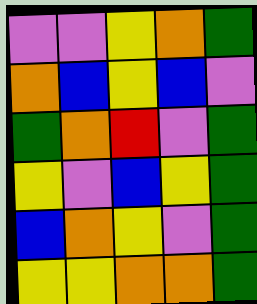[["violet", "violet", "yellow", "orange", "green"], ["orange", "blue", "yellow", "blue", "violet"], ["green", "orange", "red", "violet", "green"], ["yellow", "violet", "blue", "yellow", "green"], ["blue", "orange", "yellow", "violet", "green"], ["yellow", "yellow", "orange", "orange", "green"]]